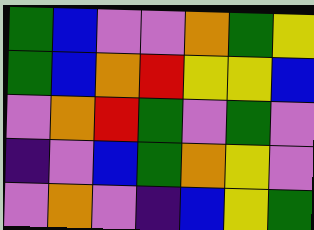[["green", "blue", "violet", "violet", "orange", "green", "yellow"], ["green", "blue", "orange", "red", "yellow", "yellow", "blue"], ["violet", "orange", "red", "green", "violet", "green", "violet"], ["indigo", "violet", "blue", "green", "orange", "yellow", "violet"], ["violet", "orange", "violet", "indigo", "blue", "yellow", "green"]]